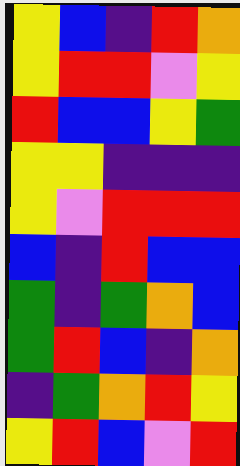[["yellow", "blue", "indigo", "red", "orange"], ["yellow", "red", "red", "violet", "yellow"], ["red", "blue", "blue", "yellow", "green"], ["yellow", "yellow", "indigo", "indigo", "indigo"], ["yellow", "violet", "red", "red", "red"], ["blue", "indigo", "red", "blue", "blue"], ["green", "indigo", "green", "orange", "blue"], ["green", "red", "blue", "indigo", "orange"], ["indigo", "green", "orange", "red", "yellow"], ["yellow", "red", "blue", "violet", "red"]]